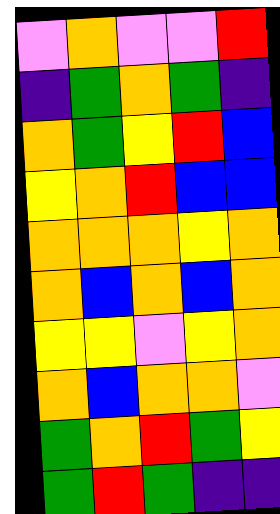[["violet", "orange", "violet", "violet", "red"], ["indigo", "green", "orange", "green", "indigo"], ["orange", "green", "yellow", "red", "blue"], ["yellow", "orange", "red", "blue", "blue"], ["orange", "orange", "orange", "yellow", "orange"], ["orange", "blue", "orange", "blue", "orange"], ["yellow", "yellow", "violet", "yellow", "orange"], ["orange", "blue", "orange", "orange", "violet"], ["green", "orange", "red", "green", "yellow"], ["green", "red", "green", "indigo", "indigo"]]